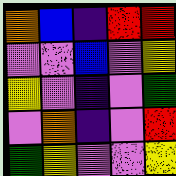[["orange", "blue", "indigo", "red", "red"], ["violet", "violet", "blue", "violet", "yellow"], ["yellow", "violet", "indigo", "violet", "green"], ["violet", "orange", "indigo", "violet", "red"], ["green", "yellow", "violet", "violet", "yellow"]]